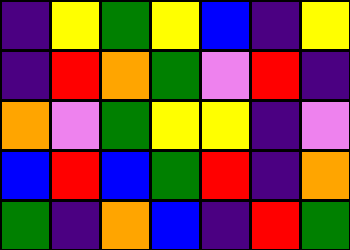[["indigo", "yellow", "green", "yellow", "blue", "indigo", "yellow"], ["indigo", "red", "orange", "green", "violet", "red", "indigo"], ["orange", "violet", "green", "yellow", "yellow", "indigo", "violet"], ["blue", "red", "blue", "green", "red", "indigo", "orange"], ["green", "indigo", "orange", "blue", "indigo", "red", "green"]]